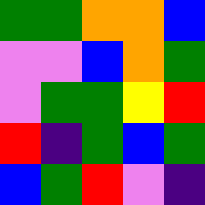[["green", "green", "orange", "orange", "blue"], ["violet", "violet", "blue", "orange", "green"], ["violet", "green", "green", "yellow", "red"], ["red", "indigo", "green", "blue", "green"], ["blue", "green", "red", "violet", "indigo"]]